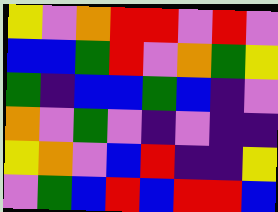[["yellow", "violet", "orange", "red", "red", "violet", "red", "violet"], ["blue", "blue", "green", "red", "violet", "orange", "green", "yellow"], ["green", "indigo", "blue", "blue", "green", "blue", "indigo", "violet"], ["orange", "violet", "green", "violet", "indigo", "violet", "indigo", "indigo"], ["yellow", "orange", "violet", "blue", "red", "indigo", "indigo", "yellow"], ["violet", "green", "blue", "red", "blue", "red", "red", "blue"]]